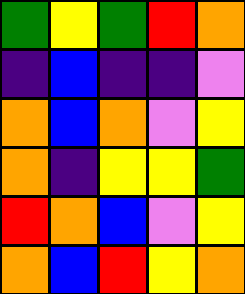[["green", "yellow", "green", "red", "orange"], ["indigo", "blue", "indigo", "indigo", "violet"], ["orange", "blue", "orange", "violet", "yellow"], ["orange", "indigo", "yellow", "yellow", "green"], ["red", "orange", "blue", "violet", "yellow"], ["orange", "blue", "red", "yellow", "orange"]]